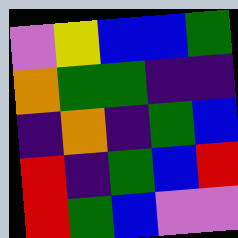[["violet", "yellow", "blue", "blue", "green"], ["orange", "green", "green", "indigo", "indigo"], ["indigo", "orange", "indigo", "green", "blue"], ["red", "indigo", "green", "blue", "red"], ["red", "green", "blue", "violet", "violet"]]